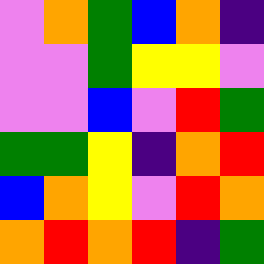[["violet", "orange", "green", "blue", "orange", "indigo"], ["violet", "violet", "green", "yellow", "yellow", "violet"], ["violet", "violet", "blue", "violet", "red", "green"], ["green", "green", "yellow", "indigo", "orange", "red"], ["blue", "orange", "yellow", "violet", "red", "orange"], ["orange", "red", "orange", "red", "indigo", "green"]]